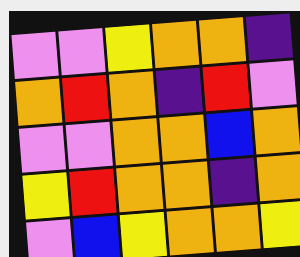[["violet", "violet", "yellow", "orange", "orange", "indigo"], ["orange", "red", "orange", "indigo", "red", "violet"], ["violet", "violet", "orange", "orange", "blue", "orange"], ["yellow", "red", "orange", "orange", "indigo", "orange"], ["violet", "blue", "yellow", "orange", "orange", "yellow"]]